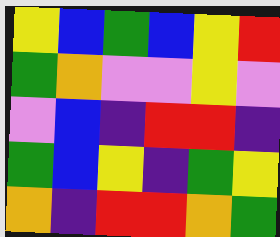[["yellow", "blue", "green", "blue", "yellow", "red"], ["green", "orange", "violet", "violet", "yellow", "violet"], ["violet", "blue", "indigo", "red", "red", "indigo"], ["green", "blue", "yellow", "indigo", "green", "yellow"], ["orange", "indigo", "red", "red", "orange", "green"]]